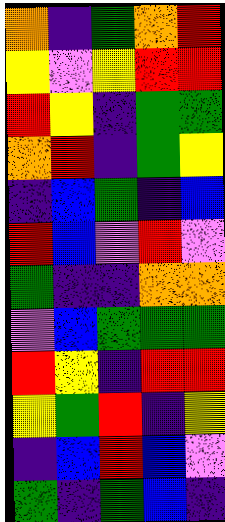[["orange", "indigo", "green", "orange", "red"], ["yellow", "violet", "yellow", "red", "red"], ["red", "yellow", "indigo", "green", "green"], ["orange", "red", "indigo", "green", "yellow"], ["indigo", "blue", "green", "indigo", "blue"], ["red", "blue", "violet", "red", "violet"], ["green", "indigo", "indigo", "orange", "orange"], ["violet", "blue", "green", "green", "green"], ["red", "yellow", "indigo", "red", "red"], ["yellow", "green", "red", "indigo", "yellow"], ["indigo", "blue", "red", "blue", "violet"], ["green", "indigo", "green", "blue", "indigo"]]